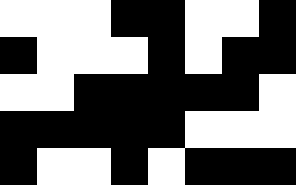[["white", "white", "white", "black", "black", "white", "white", "black"], ["black", "white", "white", "white", "black", "white", "black", "black"], ["white", "white", "black", "black", "black", "black", "black", "white"], ["black", "black", "black", "black", "black", "white", "white", "white"], ["black", "white", "white", "black", "white", "black", "black", "black"]]